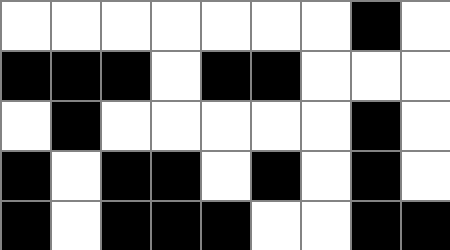[["white", "white", "white", "white", "white", "white", "white", "black", "white"], ["black", "black", "black", "white", "black", "black", "white", "white", "white"], ["white", "black", "white", "white", "white", "white", "white", "black", "white"], ["black", "white", "black", "black", "white", "black", "white", "black", "white"], ["black", "white", "black", "black", "black", "white", "white", "black", "black"]]